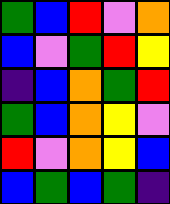[["green", "blue", "red", "violet", "orange"], ["blue", "violet", "green", "red", "yellow"], ["indigo", "blue", "orange", "green", "red"], ["green", "blue", "orange", "yellow", "violet"], ["red", "violet", "orange", "yellow", "blue"], ["blue", "green", "blue", "green", "indigo"]]